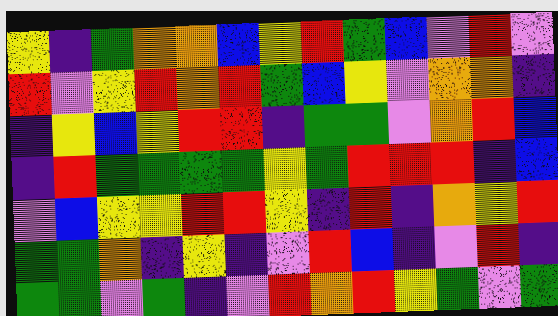[["yellow", "indigo", "green", "orange", "orange", "blue", "yellow", "red", "green", "blue", "violet", "red", "violet"], ["red", "violet", "yellow", "red", "orange", "red", "green", "blue", "yellow", "violet", "orange", "orange", "indigo"], ["indigo", "yellow", "blue", "yellow", "red", "red", "indigo", "green", "green", "violet", "orange", "red", "blue"], ["indigo", "red", "green", "green", "green", "green", "yellow", "green", "red", "red", "red", "indigo", "blue"], ["violet", "blue", "yellow", "yellow", "red", "red", "yellow", "indigo", "red", "indigo", "orange", "yellow", "red"], ["green", "green", "orange", "indigo", "yellow", "indigo", "violet", "red", "blue", "indigo", "violet", "red", "indigo"], ["green", "green", "violet", "green", "indigo", "violet", "red", "orange", "red", "yellow", "green", "violet", "green"]]